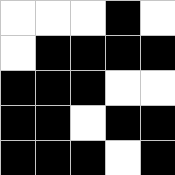[["white", "white", "white", "black", "white"], ["white", "black", "black", "black", "black"], ["black", "black", "black", "white", "white"], ["black", "black", "white", "black", "black"], ["black", "black", "black", "white", "black"]]